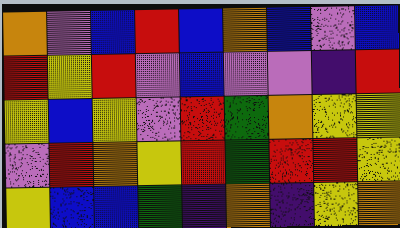[["orange", "violet", "blue", "red", "blue", "orange", "blue", "violet", "blue"], ["red", "yellow", "red", "violet", "blue", "violet", "violet", "indigo", "red"], ["yellow", "blue", "yellow", "violet", "red", "green", "orange", "yellow", "yellow"], ["violet", "red", "orange", "yellow", "red", "green", "red", "red", "yellow"], ["yellow", "blue", "blue", "green", "indigo", "orange", "indigo", "yellow", "orange"]]